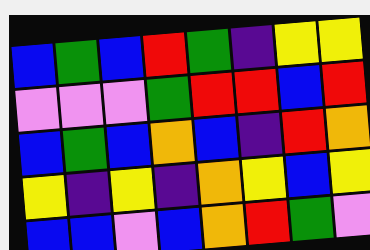[["blue", "green", "blue", "red", "green", "indigo", "yellow", "yellow"], ["violet", "violet", "violet", "green", "red", "red", "blue", "red"], ["blue", "green", "blue", "orange", "blue", "indigo", "red", "orange"], ["yellow", "indigo", "yellow", "indigo", "orange", "yellow", "blue", "yellow"], ["blue", "blue", "violet", "blue", "orange", "red", "green", "violet"]]